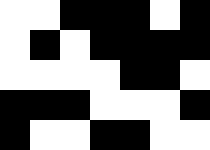[["white", "white", "black", "black", "black", "white", "black"], ["white", "black", "white", "black", "black", "black", "black"], ["white", "white", "white", "white", "black", "black", "white"], ["black", "black", "black", "white", "white", "white", "black"], ["black", "white", "white", "black", "black", "white", "white"]]